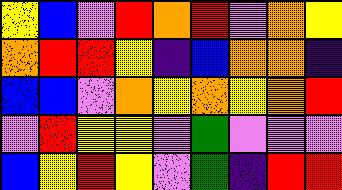[["yellow", "blue", "violet", "red", "orange", "red", "violet", "orange", "yellow"], ["orange", "red", "red", "yellow", "indigo", "blue", "orange", "orange", "indigo"], ["blue", "blue", "violet", "orange", "yellow", "orange", "yellow", "orange", "red"], ["violet", "red", "yellow", "yellow", "violet", "green", "violet", "violet", "violet"], ["blue", "yellow", "red", "yellow", "violet", "green", "indigo", "red", "red"]]